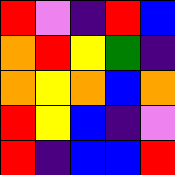[["red", "violet", "indigo", "red", "blue"], ["orange", "red", "yellow", "green", "indigo"], ["orange", "yellow", "orange", "blue", "orange"], ["red", "yellow", "blue", "indigo", "violet"], ["red", "indigo", "blue", "blue", "red"]]